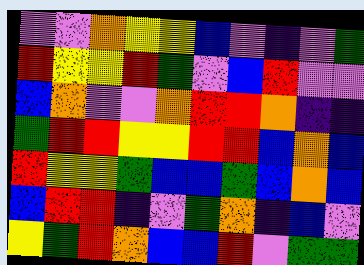[["violet", "violet", "orange", "yellow", "yellow", "blue", "violet", "indigo", "violet", "green"], ["red", "yellow", "yellow", "red", "green", "violet", "blue", "red", "violet", "violet"], ["blue", "orange", "violet", "violet", "orange", "red", "red", "orange", "indigo", "indigo"], ["green", "red", "red", "yellow", "yellow", "red", "red", "blue", "orange", "blue"], ["red", "yellow", "yellow", "green", "blue", "blue", "green", "blue", "orange", "blue"], ["blue", "red", "red", "indigo", "violet", "green", "orange", "indigo", "blue", "violet"], ["yellow", "green", "red", "orange", "blue", "blue", "red", "violet", "green", "green"]]